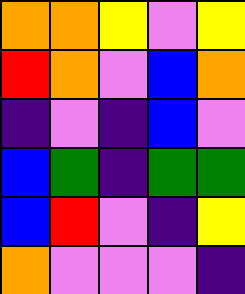[["orange", "orange", "yellow", "violet", "yellow"], ["red", "orange", "violet", "blue", "orange"], ["indigo", "violet", "indigo", "blue", "violet"], ["blue", "green", "indigo", "green", "green"], ["blue", "red", "violet", "indigo", "yellow"], ["orange", "violet", "violet", "violet", "indigo"]]